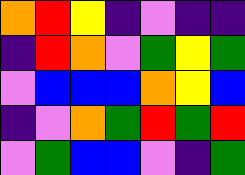[["orange", "red", "yellow", "indigo", "violet", "indigo", "indigo"], ["indigo", "red", "orange", "violet", "green", "yellow", "green"], ["violet", "blue", "blue", "blue", "orange", "yellow", "blue"], ["indigo", "violet", "orange", "green", "red", "green", "red"], ["violet", "green", "blue", "blue", "violet", "indigo", "green"]]